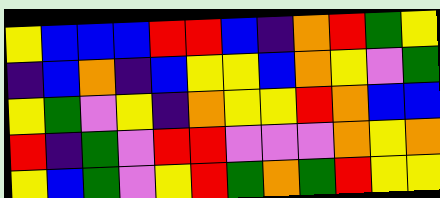[["yellow", "blue", "blue", "blue", "red", "red", "blue", "indigo", "orange", "red", "green", "yellow"], ["indigo", "blue", "orange", "indigo", "blue", "yellow", "yellow", "blue", "orange", "yellow", "violet", "green"], ["yellow", "green", "violet", "yellow", "indigo", "orange", "yellow", "yellow", "red", "orange", "blue", "blue"], ["red", "indigo", "green", "violet", "red", "red", "violet", "violet", "violet", "orange", "yellow", "orange"], ["yellow", "blue", "green", "violet", "yellow", "red", "green", "orange", "green", "red", "yellow", "yellow"]]